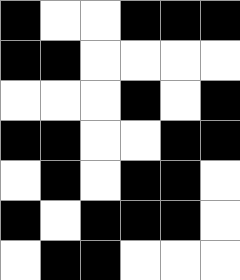[["black", "white", "white", "black", "black", "black"], ["black", "black", "white", "white", "white", "white"], ["white", "white", "white", "black", "white", "black"], ["black", "black", "white", "white", "black", "black"], ["white", "black", "white", "black", "black", "white"], ["black", "white", "black", "black", "black", "white"], ["white", "black", "black", "white", "white", "white"]]